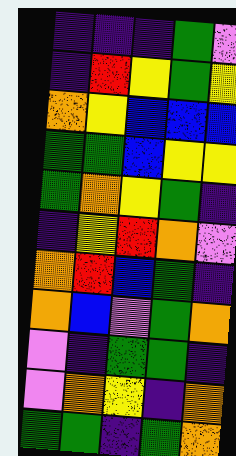[["indigo", "indigo", "indigo", "green", "violet"], ["indigo", "red", "yellow", "green", "yellow"], ["orange", "yellow", "blue", "blue", "blue"], ["green", "green", "blue", "yellow", "yellow"], ["green", "orange", "yellow", "green", "indigo"], ["indigo", "yellow", "red", "orange", "violet"], ["orange", "red", "blue", "green", "indigo"], ["orange", "blue", "violet", "green", "orange"], ["violet", "indigo", "green", "green", "indigo"], ["violet", "orange", "yellow", "indigo", "orange"], ["green", "green", "indigo", "green", "orange"]]